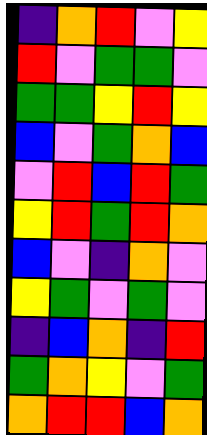[["indigo", "orange", "red", "violet", "yellow"], ["red", "violet", "green", "green", "violet"], ["green", "green", "yellow", "red", "yellow"], ["blue", "violet", "green", "orange", "blue"], ["violet", "red", "blue", "red", "green"], ["yellow", "red", "green", "red", "orange"], ["blue", "violet", "indigo", "orange", "violet"], ["yellow", "green", "violet", "green", "violet"], ["indigo", "blue", "orange", "indigo", "red"], ["green", "orange", "yellow", "violet", "green"], ["orange", "red", "red", "blue", "orange"]]